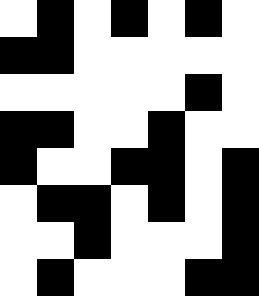[["white", "black", "white", "black", "white", "black", "white"], ["black", "black", "white", "white", "white", "white", "white"], ["white", "white", "white", "white", "white", "black", "white"], ["black", "black", "white", "white", "black", "white", "white"], ["black", "white", "white", "black", "black", "white", "black"], ["white", "black", "black", "white", "black", "white", "black"], ["white", "white", "black", "white", "white", "white", "black"], ["white", "black", "white", "white", "white", "black", "black"]]